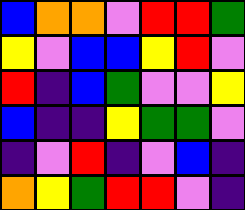[["blue", "orange", "orange", "violet", "red", "red", "green"], ["yellow", "violet", "blue", "blue", "yellow", "red", "violet"], ["red", "indigo", "blue", "green", "violet", "violet", "yellow"], ["blue", "indigo", "indigo", "yellow", "green", "green", "violet"], ["indigo", "violet", "red", "indigo", "violet", "blue", "indigo"], ["orange", "yellow", "green", "red", "red", "violet", "indigo"]]